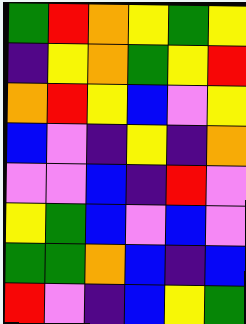[["green", "red", "orange", "yellow", "green", "yellow"], ["indigo", "yellow", "orange", "green", "yellow", "red"], ["orange", "red", "yellow", "blue", "violet", "yellow"], ["blue", "violet", "indigo", "yellow", "indigo", "orange"], ["violet", "violet", "blue", "indigo", "red", "violet"], ["yellow", "green", "blue", "violet", "blue", "violet"], ["green", "green", "orange", "blue", "indigo", "blue"], ["red", "violet", "indigo", "blue", "yellow", "green"]]